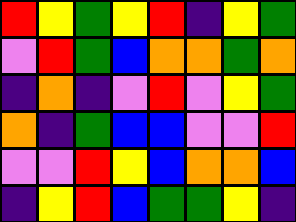[["red", "yellow", "green", "yellow", "red", "indigo", "yellow", "green"], ["violet", "red", "green", "blue", "orange", "orange", "green", "orange"], ["indigo", "orange", "indigo", "violet", "red", "violet", "yellow", "green"], ["orange", "indigo", "green", "blue", "blue", "violet", "violet", "red"], ["violet", "violet", "red", "yellow", "blue", "orange", "orange", "blue"], ["indigo", "yellow", "red", "blue", "green", "green", "yellow", "indigo"]]